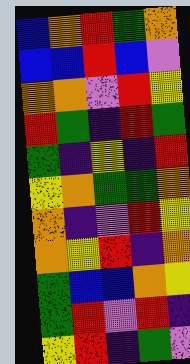[["blue", "orange", "red", "green", "orange"], ["blue", "blue", "red", "blue", "violet"], ["orange", "orange", "violet", "red", "yellow"], ["red", "green", "indigo", "red", "green"], ["green", "indigo", "yellow", "indigo", "red"], ["yellow", "orange", "green", "green", "orange"], ["orange", "indigo", "violet", "red", "yellow"], ["orange", "yellow", "red", "indigo", "orange"], ["green", "blue", "blue", "orange", "yellow"], ["green", "red", "violet", "red", "indigo"], ["yellow", "red", "indigo", "green", "violet"]]